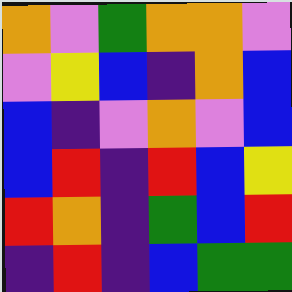[["orange", "violet", "green", "orange", "orange", "violet"], ["violet", "yellow", "blue", "indigo", "orange", "blue"], ["blue", "indigo", "violet", "orange", "violet", "blue"], ["blue", "red", "indigo", "red", "blue", "yellow"], ["red", "orange", "indigo", "green", "blue", "red"], ["indigo", "red", "indigo", "blue", "green", "green"]]